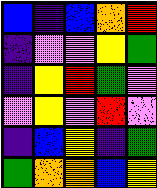[["blue", "indigo", "blue", "orange", "red"], ["indigo", "violet", "violet", "yellow", "green"], ["indigo", "yellow", "red", "green", "violet"], ["violet", "yellow", "violet", "red", "violet"], ["indigo", "blue", "yellow", "indigo", "green"], ["green", "orange", "orange", "blue", "yellow"]]